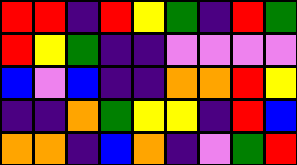[["red", "red", "indigo", "red", "yellow", "green", "indigo", "red", "green"], ["red", "yellow", "green", "indigo", "indigo", "violet", "violet", "violet", "violet"], ["blue", "violet", "blue", "indigo", "indigo", "orange", "orange", "red", "yellow"], ["indigo", "indigo", "orange", "green", "yellow", "yellow", "indigo", "red", "blue"], ["orange", "orange", "indigo", "blue", "orange", "indigo", "violet", "green", "red"]]